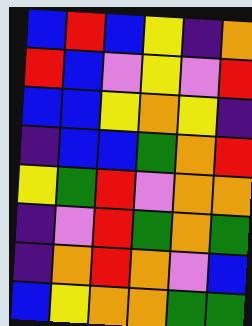[["blue", "red", "blue", "yellow", "indigo", "orange"], ["red", "blue", "violet", "yellow", "violet", "red"], ["blue", "blue", "yellow", "orange", "yellow", "indigo"], ["indigo", "blue", "blue", "green", "orange", "red"], ["yellow", "green", "red", "violet", "orange", "orange"], ["indigo", "violet", "red", "green", "orange", "green"], ["indigo", "orange", "red", "orange", "violet", "blue"], ["blue", "yellow", "orange", "orange", "green", "green"]]